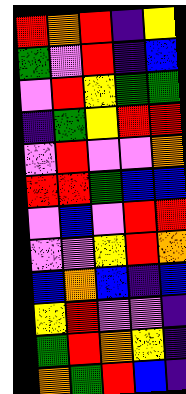[["red", "orange", "red", "indigo", "yellow"], ["green", "violet", "red", "indigo", "blue"], ["violet", "red", "yellow", "green", "green"], ["indigo", "green", "yellow", "red", "red"], ["violet", "red", "violet", "violet", "orange"], ["red", "red", "green", "blue", "blue"], ["violet", "blue", "violet", "red", "red"], ["violet", "violet", "yellow", "red", "orange"], ["blue", "orange", "blue", "indigo", "blue"], ["yellow", "red", "violet", "violet", "indigo"], ["green", "red", "orange", "yellow", "indigo"], ["orange", "green", "red", "blue", "indigo"]]